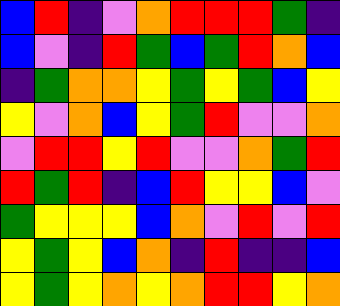[["blue", "red", "indigo", "violet", "orange", "red", "red", "red", "green", "indigo"], ["blue", "violet", "indigo", "red", "green", "blue", "green", "red", "orange", "blue"], ["indigo", "green", "orange", "orange", "yellow", "green", "yellow", "green", "blue", "yellow"], ["yellow", "violet", "orange", "blue", "yellow", "green", "red", "violet", "violet", "orange"], ["violet", "red", "red", "yellow", "red", "violet", "violet", "orange", "green", "red"], ["red", "green", "red", "indigo", "blue", "red", "yellow", "yellow", "blue", "violet"], ["green", "yellow", "yellow", "yellow", "blue", "orange", "violet", "red", "violet", "red"], ["yellow", "green", "yellow", "blue", "orange", "indigo", "red", "indigo", "indigo", "blue"], ["yellow", "green", "yellow", "orange", "yellow", "orange", "red", "red", "yellow", "orange"]]